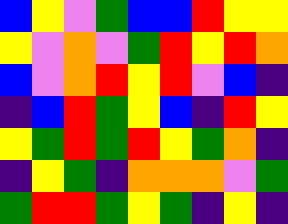[["blue", "yellow", "violet", "green", "blue", "blue", "red", "yellow", "yellow"], ["yellow", "violet", "orange", "violet", "green", "red", "yellow", "red", "orange"], ["blue", "violet", "orange", "red", "yellow", "red", "violet", "blue", "indigo"], ["indigo", "blue", "red", "green", "yellow", "blue", "indigo", "red", "yellow"], ["yellow", "green", "red", "green", "red", "yellow", "green", "orange", "indigo"], ["indigo", "yellow", "green", "indigo", "orange", "orange", "orange", "violet", "green"], ["green", "red", "red", "green", "yellow", "green", "indigo", "yellow", "indigo"]]